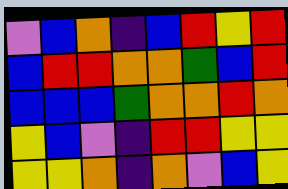[["violet", "blue", "orange", "indigo", "blue", "red", "yellow", "red"], ["blue", "red", "red", "orange", "orange", "green", "blue", "red"], ["blue", "blue", "blue", "green", "orange", "orange", "red", "orange"], ["yellow", "blue", "violet", "indigo", "red", "red", "yellow", "yellow"], ["yellow", "yellow", "orange", "indigo", "orange", "violet", "blue", "yellow"]]